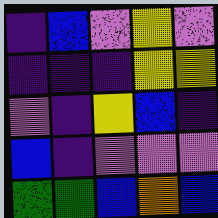[["indigo", "blue", "violet", "yellow", "violet"], ["indigo", "indigo", "indigo", "yellow", "yellow"], ["violet", "indigo", "yellow", "blue", "indigo"], ["blue", "indigo", "violet", "violet", "violet"], ["green", "green", "blue", "orange", "blue"]]